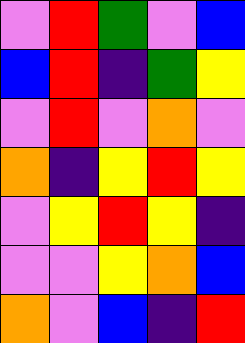[["violet", "red", "green", "violet", "blue"], ["blue", "red", "indigo", "green", "yellow"], ["violet", "red", "violet", "orange", "violet"], ["orange", "indigo", "yellow", "red", "yellow"], ["violet", "yellow", "red", "yellow", "indigo"], ["violet", "violet", "yellow", "orange", "blue"], ["orange", "violet", "blue", "indigo", "red"]]